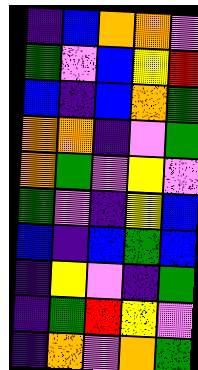[["indigo", "blue", "orange", "orange", "violet"], ["green", "violet", "blue", "yellow", "red"], ["blue", "indigo", "blue", "orange", "green"], ["orange", "orange", "indigo", "violet", "green"], ["orange", "green", "violet", "yellow", "violet"], ["green", "violet", "indigo", "yellow", "blue"], ["blue", "indigo", "blue", "green", "blue"], ["indigo", "yellow", "violet", "indigo", "green"], ["indigo", "green", "red", "yellow", "violet"], ["indigo", "orange", "violet", "orange", "green"]]